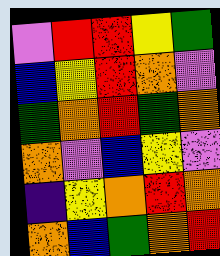[["violet", "red", "red", "yellow", "green"], ["blue", "yellow", "red", "orange", "violet"], ["green", "orange", "red", "green", "orange"], ["orange", "violet", "blue", "yellow", "violet"], ["indigo", "yellow", "orange", "red", "orange"], ["orange", "blue", "green", "orange", "red"]]